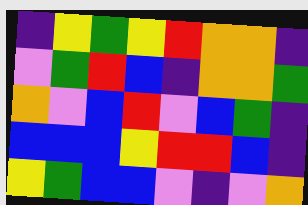[["indigo", "yellow", "green", "yellow", "red", "orange", "orange", "indigo"], ["violet", "green", "red", "blue", "indigo", "orange", "orange", "green"], ["orange", "violet", "blue", "red", "violet", "blue", "green", "indigo"], ["blue", "blue", "blue", "yellow", "red", "red", "blue", "indigo"], ["yellow", "green", "blue", "blue", "violet", "indigo", "violet", "orange"]]